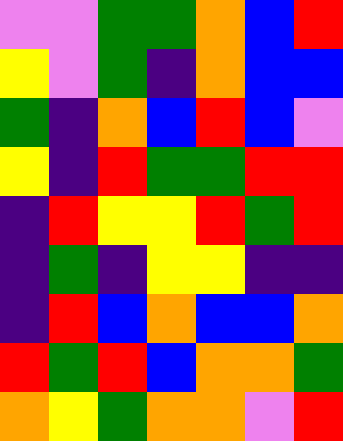[["violet", "violet", "green", "green", "orange", "blue", "red"], ["yellow", "violet", "green", "indigo", "orange", "blue", "blue"], ["green", "indigo", "orange", "blue", "red", "blue", "violet"], ["yellow", "indigo", "red", "green", "green", "red", "red"], ["indigo", "red", "yellow", "yellow", "red", "green", "red"], ["indigo", "green", "indigo", "yellow", "yellow", "indigo", "indigo"], ["indigo", "red", "blue", "orange", "blue", "blue", "orange"], ["red", "green", "red", "blue", "orange", "orange", "green"], ["orange", "yellow", "green", "orange", "orange", "violet", "red"]]